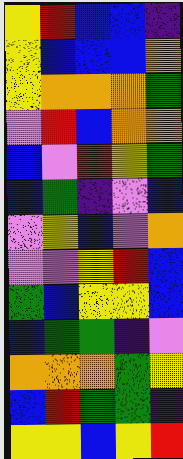[["yellow", "red", "blue", "blue", "indigo"], ["yellow", "blue", "blue", "blue", "orange"], ["yellow", "orange", "orange", "orange", "green"], ["violet", "red", "blue", "orange", "orange"], ["blue", "violet", "red", "yellow", "green"], ["blue", "green", "indigo", "violet", "blue"], ["violet", "yellow", "blue", "violet", "orange"], ["violet", "violet", "yellow", "red", "blue"], ["green", "blue", "yellow", "yellow", "blue"], ["blue", "green", "green", "indigo", "violet"], ["orange", "orange", "orange", "green", "yellow"], ["blue", "red", "green", "green", "indigo"], ["yellow", "yellow", "blue", "yellow", "red"]]